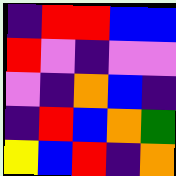[["indigo", "red", "red", "blue", "blue"], ["red", "violet", "indigo", "violet", "violet"], ["violet", "indigo", "orange", "blue", "indigo"], ["indigo", "red", "blue", "orange", "green"], ["yellow", "blue", "red", "indigo", "orange"]]